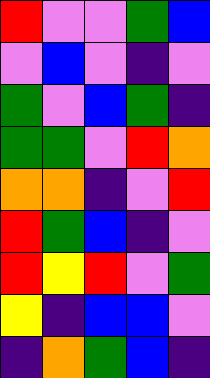[["red", "violet", "violet", "green", "blue"], ["violet", "blue", "violet", "indigo", "violet"], ["green", "violet", "blue", "green", "indigo"], ["green", "green", "violet", "red", "orange"], ["orange", "orange", "indigo", "violet", "red"], ["red", "green", "blue", "indigo", "violet"], ["red", "yellow", "red", "violet", "green"], ["yellow", "indigo", "blue", "blue", "violet"], ["indigo", "orange", "green", "blue", "indigo"]]